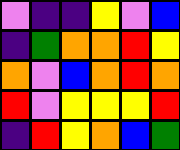[["violet", "indigo", "indigo", "yellow", "violet", "blue"], ["indigo", "green", "orange", "orange", "red", "yellow"], ["orange", "violet", "blue", "orange", "red", "orange"], ["red", "violet", "yellow", "yellow", "yellow", "red"], ["indigo", "red", "yellow", "orange", "blue", "green"]]